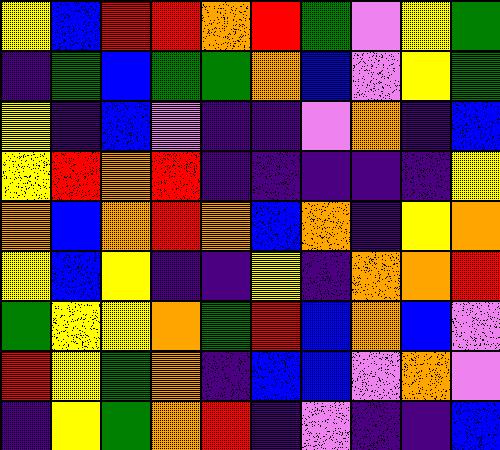[["yellow", "blue", "red", "red", "orange", "red", "green", "violet", "yellow", "green"], ["indigo", "green", "blue", "green", "green", "orange", "blue", "violet", "yellow", "green"], ["yellow", "indigo", "blue", "violet", "indigo", "indigo", "violet", "orange", "indigo", "blue"], ["yellow", "red", "orange", "red", "indigo", "indigo", "indigo", "indigo", "indigo", "yellow"], ["orange", "blue", "orange", "red", "orange", "blue", "orange", "indigo", "yellow", "orange"], ["yellow", "blue", "yellow", "indigo", "indigo", "yellow", "indigo", "orange", "orange", "red"], ["green", "yellow", "yellow", "orange", "green", "red", "blue", "orange", "blue", "violet"], ["red", "yellow", "green", "orange", "indigo", "blue", "blue", "violet", "orange", "violet"], ["indigo", "yellow", "green", "orange", "red", "indigo", "violet", "indigo", "indigo", "blue"]]